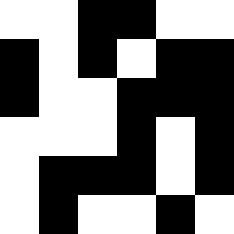[["white", "white", "black", "black", "white", "white"], ["black", "white", "black", "white", "black", "black"], ["black", "white", "white", "black", "black", "black"], ["white", "white", "white", "black", "white", "black"], ["white", "black", "black", "black", "white", "black"], ["white", "black", "white", "white", "black", "white"]]